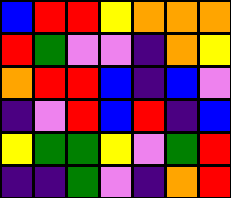[["blue", "red", "red", "yellow", "orange", "orange", "orange"], ["red", "green", "violet", "violet", "indigo", "orange", "yellow"], ["orange", "red", "red", "blue", "indigo", "blue", "violet"], ["indigo", "violet", "red", "blue", "red", "indigo", "blue"], ["yellow", "green", "green", "yellow", "violet", "green", "red"], ["indigo", "indigo", "green", "violet", "indigo", "orange", "red"]]